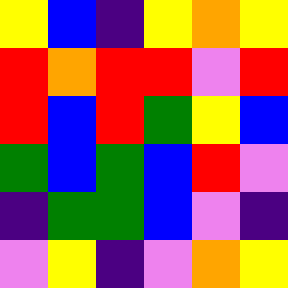[["yellow", "blue", "indigo", "yellow", "orange", "yellow"], ["red", "orange", "red", "red", "violet", "red"], ["red", "blue", "red", "green", "yellow", "blue"], ["green", "blue", "green", "blue", "red", "violet"], ["indigo", "green", "green", "blue", "violet", "indigo"], ["violet", "yellow", "indigo", "violet", "orange", "yellow"]]